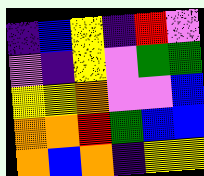[["indigo", "blue", "yellow", "indigo", "red", "violet"], ["violet", "indigo", "yellow", "violet", "green", "green"], ["yellow", "yellow", "orange", "violet", "violet", "blue"], ["orange", "orange", "red", "green", "blue", "blue"], ["orange", "blue", "orange", "indigo", "yellow", "yellow"]]